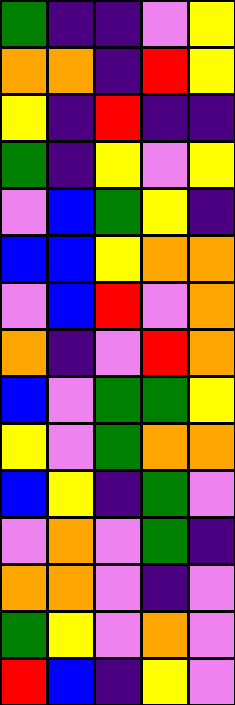[["green", "indigo", "indigo", "violet", "yellow"], ["orange", "orange", "indigo", "red", "yellow"], ["yellow", "indigo", "red", "indigo", "indigo"], ["green", "indigo", "yellow", "violet", "yellow"], ["violet", "blue", "green", "yellow", "indigo"], ["blue", "blue", "yellow", "orange", "orange"], ["violet", "blue", "red", "violet", "orange"], ["orange", "indigo", "violet", "red", "orange"], ["blue", "violet", "green", "green", "yellow"], ["yellow", "violet", "green", "orange", "orange"], ["blue", "yellow", "indigo", "green", "violet"], ["violet", "orange", "violet", "green", "indigo"], ["orange", "orange", "violet", "indigo", "violet"], ["green", "yellow", "violet", "orange", "violet"], ["red", "blue", "indigo", "yellow", "violet"]]